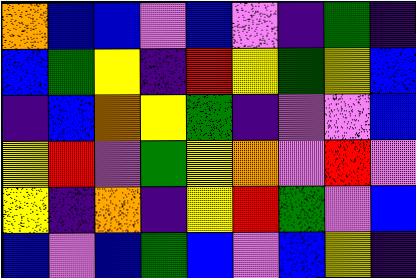[["orange", "blue", "blue", "violet", "blue", "violet", "indigo", "green", "indigo"], ["blue", "green", "yellow", "indigo", "red", "yellow", "green", "yellow", "blue"], ["indigo", "blue", "orange", "yellow", "green", "indigo", "violet", "violet", "blue"], ["yellow", "red", "violet", "green", "yellow", "orange", "violet", "red", "violet"], ["yellow", "indigo", "orange", "indigo", "yellow", "red", "green", "violet", "blue"], ["blue", "violet", "blue", "green", "blue", "violet", "blue", "yellow", "indigo"]]